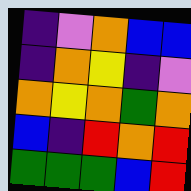[["indigo", "violet", "orange", "blue", "blue"], ["indigo", "orange", "yellow", "indigo", "violet"], ["orange", "yellow", "orange", "green", "orange"], ["blue", "indigo", "red", "orange", "red"], ["green", "green", "green", "blue", "red"]]